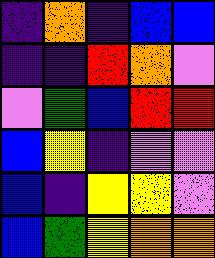[["indigo", "orange", "indigo", "blue", "blue"], ["indigo", "indigo", "red", "orange", "violet"], ["violet", "green", "blue", "red", "red"], ["blue", "yellow", "indigo", "violet", "violet"], ["blue", "indigo", "yellow", "yellow", "violet"], ["blue", "green", "yellow", "orange", "orange"]]